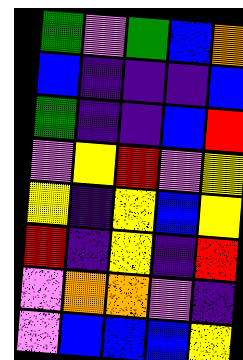[["green", "violet", "green", "blue", "orange"], ["blue", "indigo", "indigo", "indigo", "blue"], ["green", "indigo", "indigo", "blue", "red"], ["violet", "yellow", "red", "violet", "yellow"], ["yellow", "indigo", "yellow", "blue", "yellow"], ["red", "indigo", "yellow", "indigo", "red"], ["violet", "orange", "orange", "violet", "indigo"], ["violet", "blue", "blue", "blue", "yellow"]]